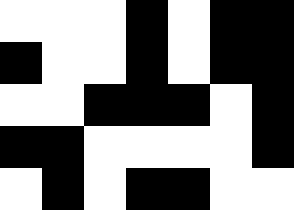[["white", "white", "white", "black", "white", "black", "black"], ["black", "white", "white", "black", "white", "black", "black"], ["white", "white", "black", "black", "black", "white", "black"], ["black", "black", "white", "white", "white", "white", "black"], ["white", "black", "white", "black", "black", "white", "white"]]